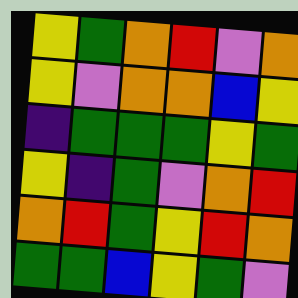[["yellow", "green", "orange", "red", "violet", "orange"], ["yellow", "violet", "orange", "orange", "blue", "yellow"], ["indigo", "green", "green", "green", "yellow", "green"], ["yellow", "indigo", "green", "violet", "orange", "red"], ["orange", "red", "green", "yellow", "red", "orange"], ["green", "green", "blue", "yellow", "green", "violet"]]